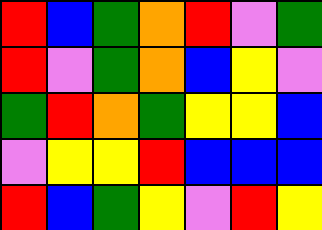[["red", "blue", "green", "orange", "red", "violet", "green"], ["red", "violet", "green", "orange", "blue", "yellow", "violet"], ["green", "red", "orange", "green", "yellow", "yellow", "blue"], ["violet", "yellow", "yellow", "red", "blue", "blue", "blue"], ["red", "blue", "green", "yellow", "violet", "red", "yellow"]]